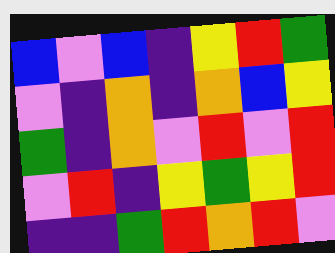[["blue", "violet", "blue", "indigo", "yellow", "red", "green"], ["violet", "indigo", "orange", "indigo", "orange", "blue", "yellow"], ["green", "indigo", "orange", "violet", "red", "violet", "red"], ["violet", "red", "indigo", "yellow", "green", "yellow", "red"], ["indigo", "indigo", "green", "red", "orange", "red", "violet"]]